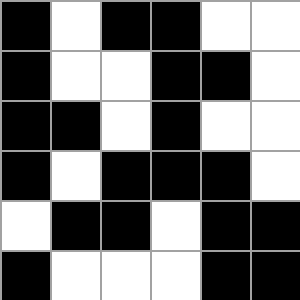[["black", "white", "black", "black", "white", "white"], ["black", "white", "white", "black", "black", "white"], ["black", "black", "white", "black", "white", "white"], ["black", "white", "black", "black", "black", "white"], ["white", "black", "black", "white", "black", "black"], ["black", "white", "white", "white", "black", "black"]]